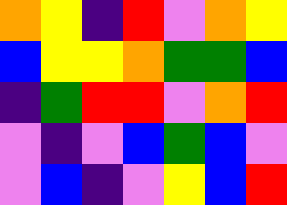[["orange", "yellow", "indigo", "red", "violet", "orange", "yellow"], ["blue", "yellow", "yellow", "orange", "green", "green", "blue"], ["indigo", "green", "red", "red", "violet", "orange", "red"], ["violet", "indigo", "violet", "blue", "green", "blue", "violet"], ["violet", "blue", "indigo", "violet", "yellow", "blue", "red"]]